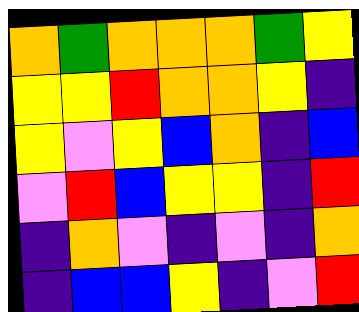[["orange", "green", "orange", "orange", "orange", "green", "yellow"], ["yellow", "yellow", "red", "orange", "orange", "yellow", "indigo"], ["yellow", "violet", "yellow", "blue", "orange", "indigo", "blue"], ["violet", "red", "blue", "yellow", "yellow", "indigo", "red"], ["indigo", "orange", "violet", "indigo", "violet", "indigo", "orange"], ["indigo", "blue", "blue", "yellow", "indigo", "violet", "red"]]